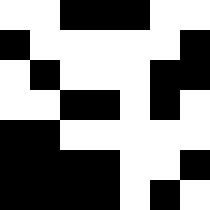[["white", "white", "black", "black", "black", "white", "white"], ["black", "white", "white", "white", "white", "white", "black"], ["white", "black", "white", "white", "white", "black", "black"], ["white", "white", "black", "black", "white", "black", "white"], ["black", "black", "white", "white", "white", "white", "white"], ["black", "black", "black", "black", "white", "white", "black"], ["black", "black", "black", "black", "white", "black", "white"]]